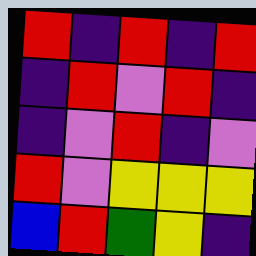[["red", "indigo", "red", "indigo", "red"], ["indigo", "red", "violet", "red", "indigo"], ["indigo", "violet", "red", "indigo", "violet"], ["red", "violet", "yellow", "yellow", "yellow"], ["blue", "red", "green", "yellow", "indigo"]]